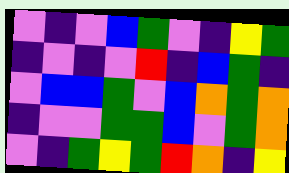[["violet", "indigo", "violet", "blue", "green", "violet", "indigo", "yellow", "green"], ["indigo", "violet", "indigo", "violet", "red", "indigo", "blue", "green", "indigo"], ["violet", "blue", "blue", "green", "violet", "blue", "orange", "green", "orange"], ["indigo", "violet", "violet", "green", "green", "blue", "violet", "green", "orange"], ["violet", "indigo", "green", "yellow", "green", "red", "orange", "indigo", "yellow"]]